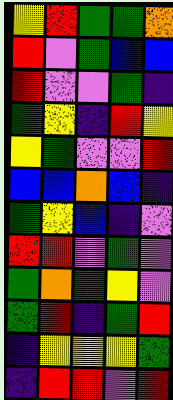[["yellow", "red", "green", "green", "orange"], ["red", "violet", "green", "blue", "blue"], ["red", "violet", "violet", "green", "indigo"], ["green", "yellow", "indigo", "red", "yellow"], ["yellow", "green", "violet", "violet", "red"], ["blue", "blue", "orange", "blue", "indigo"], ["green", "yellow", "blue", "indigo", "violet"], ["red", "red", "violet", "green", "violet"], ["green", "orange", "green", "yellow", "violet"], ["green", "red", "indigo", "green", "red"], ["indigo", "yellow", "yellow", "yellow", "green"], ["indigo", "red", "red", "violet", "red"]]